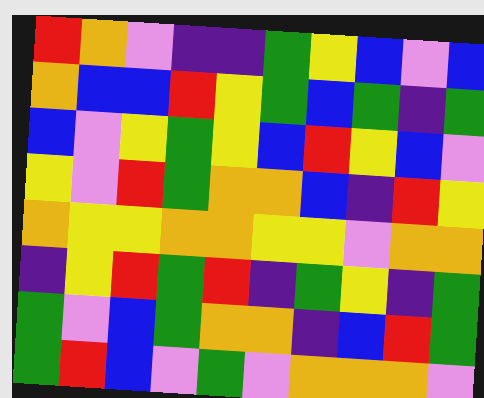[["red", "orange", "violet", "indigo", "indigo", "green", "yellow", "blue", "violet", "blue"], ["orange", "blue", "blue", "red", "yellow", "green", "blue", "green", "indigo", "green"], ["blue", "violet", "yellow", "green", "yellow", "blue", "red", "yellow", "blue", "violet"], ["yellow", "violet", "red", "green", "orange", "orange", "blue", "indigo", "red", "yellow"], ["orange", "yellow", "yellow", "orange", "orange", "yellow", "yellow", "violet", "orange", "orange"], ["indigo", "yellow", "red", "green", "red", "indigo", "green", "yellow", "indigo", "green"], ["green", "violet", "blue", "green", "orange", "orange", "indigo", "blue", "red", "green"], ["green", "red", "blue", "violet", "green", "violet", "orange", "orange", "orange", "violet"]]